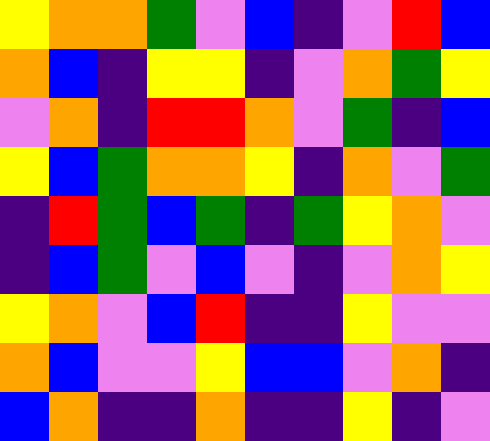[["yellow", "orange", "orange", "green", "violet", "blue", "indigo", "violet", "red", "blue"], ["orange", "blue", "indigo", "yellow", "yellow", "indigo", "violet", "orange", "green", "yellow"], ["violet", "orange", "indigo", "red", "red", "orange", "violet", "green", "indigo", "blue"], ["yellow", "blue", "green", "orange", "orange", "yellow", "indigo", "orange", "violet", "green"], ["indigo", "red", "green", "blue", "green", "indigo", "green", "yellow", "orange", "violet"], ["indigo", "blue", "green", "violet", "blue", "violet", "indigo", "violet", "orange", "yellow"], ["yellow", "orange", "violet", "blue", "red", "indigo", "indigo", "yellow", "violet", "violet"], ["orange", "blue", "violet", "violet", "yellow", "blue", "blue", "violet", "orange", "indigo"], ["blue", "orange", "indigo", "indigo", "orange", "indigo", "indigo", "yellow", "indigo", "violet"]]